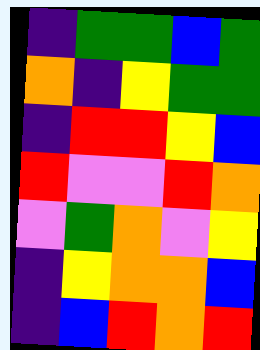[["indigo", "green", "green", "blue", "green"], ["orange", "indigo", "yellow", "green", "green"], ["indigo", "red", "red", "yellow", "blue"], ["red", "violet", "violet", "red", "orange"], ["violet", "green", "orange", "violet", "yellow"], ["indigo", "yellow", "orange", "orange", "blue"], ["indigo", "blue", "red", "orange", "red"]]